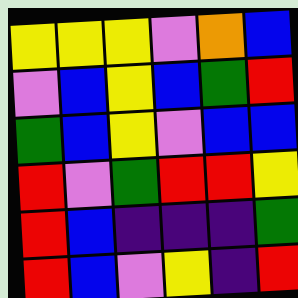[["yellow", "yellow", "yellow", "violet", "orange", "blue"], ["violet", "blue", "yellow", "blue", "green", "red"], ["green", "blue", "yellow", "violet", "blue", "blue"], ["red", "violet", "green", "red", "red", "yellow"], ["red", "blue", "indigo", "indigo", "indigo", "green"], ["red", "blue", "violet", "yellow", "indigo", "red"]]